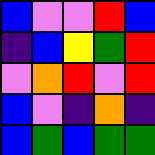[["blue", "violet", "violet", "red", "blue"], ["indigo", "blue", "yellow", "green", "red"], ["violet", "orange", "red", "violet", "red"], ["blue", "violet", "indigo", "orange", "indigo"], ["blue", "green", "blue", "green", "green"]]